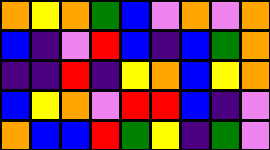[["orange", "yellow", "orange", "green", "blue", "violet", "orange", "violet", "orange"], ["blue", "indigo", "violet", "red", "blue", "indigo", "blue", "green", "orange"], ["indigo", "indigo", "red", "indigo", "yellow", "orange", "blue", "yellow", "orange"], ["blue", "yellow", "orange", "violet", "red", "red", "blue", "indigo", "violet"], ["orange", "blue", "blue", "red", "green", "yellow", "indigo", "green", "violet"]]